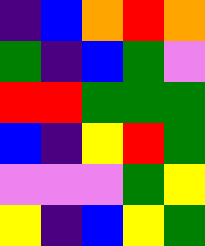[["indigo", "blue", "orange", "red", "orange"], ["green", "indigo", "blue", "green", "violet"], ["red", "red", "green", "green", "green"], ["blue", "indigo", "yellow", "red", "green"], ["violet", "violet", "violet", "green", "yellow"], ["yellow", "indigo", "blue", "yellow", "green"]]